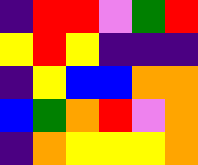[["indigo", "red", "red", "violet", "green", "red"], ["yellow", "red", "yellow", "indigo", "indigo", "indigo"], ["indigo", "yellow", "blue", "blue", "orange", "orange"], ["blue", "green", "orange", "red", "violet", "orange"], ["indigo", "orange", "yellow", "yellow", "yellow", "orange"]]